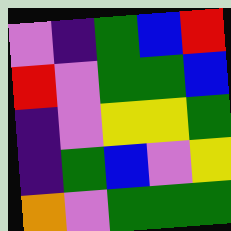[["violet", "indigo", "green", "blue", "red"], ["red", "violet", "green", "green", "blue"], ["indigo", "violet", "yellow", "yellow", "green"], ["indigo", "green", "blue", "violet", "yellow"], ["orange", "violet", "green", "green", "green"]]